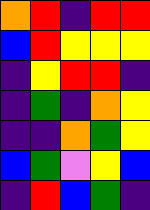[["orange", "red", "indigo", "red", "red"], ["blue", "red", "yellow", "yellow", "yellow"], ["indigo", "yellow", "red", "red", "indigo"], ["indigo", "green", "indigo", "orange", "yellow"], ["indigo", "indigo", "orange", "green", "yellow"], ["blue", "green", "violet", "yellow", "blue"], ["indigo", "red", "blue", "green", "indigo"]]